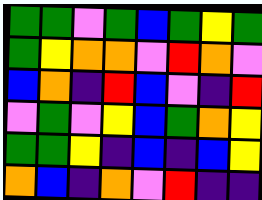[["green", "green", "violet", "green", "blue", "green", "yellow", "green"], ["green", "yellow", "orange", "orange", "violet", "red", "orange", "violet"], ["blue", "orange", "indigo", "red", "blue", "violet", "indigo", "red"], ["violet", "green", "violet", "yellow", "blue", "green", "orange", "yellow"], ["green", "green", "yellow", "indigo", "blue", "indigo", "blue", "yellow"], ["orange", "blue", "indigo", "orange", "violet", "red", "indigo", "indigo"]]